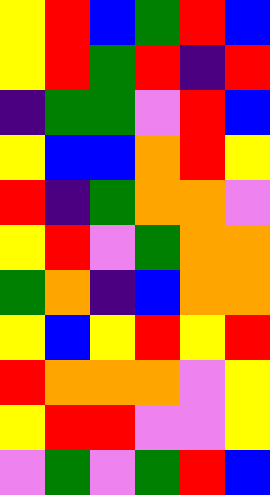[["yellow", "red", "blue", "green", "red", "blue"], ["yellow", "red", "green", "red", "indigo", "red"], ["indigo", "green", "green", "violet", "red", "blue"], ["yellow", "blue", "blue", "orange", "red", "yellow"], ["red", "indigo", "green", "orange", "orange", "violet"], ["yellow", "red", "violet", "green", "orange", "orange"], ["green", "orange", "indigo", "blue", "orange", "orange"], ["yellow", "blue", "yellow", "red", "yellow", "red"], ["red", "orange", "orange", "orange", "violet", "yellow"], ["yellow", "red", "red", "violet", "violet", "yellow"], ["violet", "green", "violet", "green", "red", "blue"]]